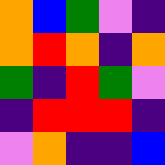[["orange", "blue", "green", "violet", "indigo"], ["orange", "red", "orange", "indigo", "orange"], ["green", "indigo", "red", "green", "violet"], ["indigo", "red", "red", "red", "indigo"], ["violet", "orange", "indigo", "indigo", "blue"]]